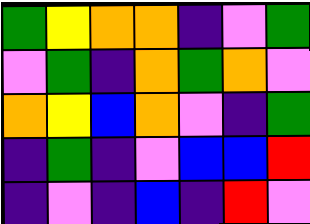[["green", "yellow", "orange", "orange", "indigo", "violet", "green"], ["violet", "green", "indigo", "orange", "green", "orange", "violet"], ["orange", "yellow", "blue", "orange", "violet", "indigo", "green"], ["indigo", "green", "indigo", "violet", "blue", "blue", "red"], ["indigo", "violet", "indigo", "blue", "indigo", "red", "violet"]]